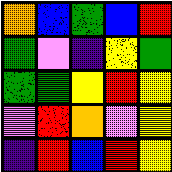[["orange", "blue", "green", "blue", "red"], ["green", "violet", "indigo", "yellow", "green"], ["green", "green", "yellow", "red", "yellow"], ["violet", "red", "orange", "violet", "yellow"], ["indigo", "red", "blue", "red", "yellow"]]